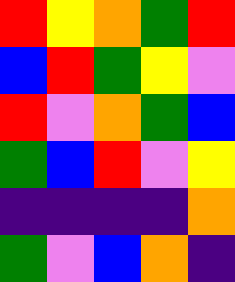[["red", "yellow", "orange", "green", "red"], ["blue", "red", "green", "yellow", "violet"], ["red", "violet", "orange", "green", "blue"], ["green", "blue", "red", "violet", "yellow"], ["indigo", "indigo", "indigo", "indigo", "orange"], ["green", "violet", "blue", "orange", "indigo"]]